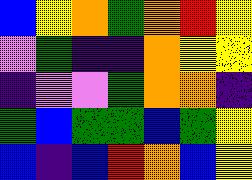[["blue", "yellow", "orange", "green", "orange", "red", "yellow"], ["violet", "green", "indigo", "indigo", "orange", "yellow", "yellow"], ["indigo", "violet", "violet", "green", "orange", "orange", "indigo"], ["green", "blue", "green", "green", "blue", "green", "yellow"], ["blue", "indigo", "blue", "red", "orange", "blue", "yellow"]]